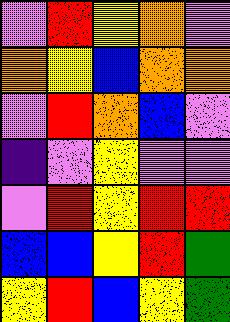[["violet", "red", "yellow", "orange", "violet"], ["orange", "yellow", "blue", "orange", "orange"], ["violet", "red", "orange", "blue", "violet"], ["indigo", "violet", "yellow", "violet", "violet"], ["violet", "red", "yellow", "red", "red"], ["blue", "blue", "yellow", "red", "green"], ["yellow", "red", "blue", "yellow", "green"]]